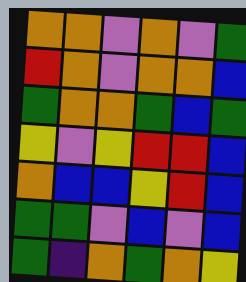[["orange", "orange", "violet", "orange", "violet", "green"], ["red", "orange", "violet", "orange", "orange", "blue"], ["green", "orange", "orange", "green", "blue", "green"], ["yellow", "violet", "yellow", "red", "red", "blue"], ["orange", "blue", "blue", "yellow", "red", "blue"], ["green", "green", "violet", "blue", "violet", "blue"], ["green", "indigo", "orange", "green", "orange", "yellow"]]